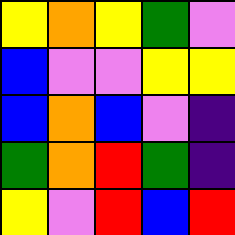[["yellow", "orange", "yellow", "green", "violet"], ["blue", "violet", "violet", "yellow", "yellow"], ["blue", "orange", "blue", "violet", "indigo"], ["green", "orange", "red", "green", "indigo"], ["yellow", "violet", "red", "blue", "red"]]